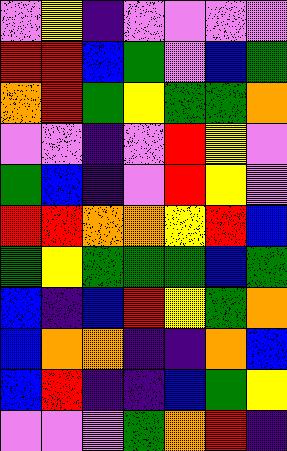[["violet", "yellow", "indigo", "violet", "violet", "violet", "violet"], ["red", "red", "blue", "green", "violet", "blue", "green"], ["orange", "red", "green", "yellow", "green", "green", "orange"], ["violet", "violet", "indigo", "violet", "red", "yellow", "violet"], ["green", "blue", "indigo", "violet", "red", "yellow", "violet"], ["red", "red", "orange", "orange", "yellow", "red", "blue"], ["green", "yellow", "green", "green", "green", "blue", "green"], ["blue", "indigo", "blue", "red", "yellow", "green", "orange"], ["blue", "orange", "orange", "indigo", "indigo", "orange", "blue"], ["blue", "red", "indigo", "indigo", "blue", "green", "yellow"], ["violet", "violet", "violet", "green", "orange", "red", "indigo"]]